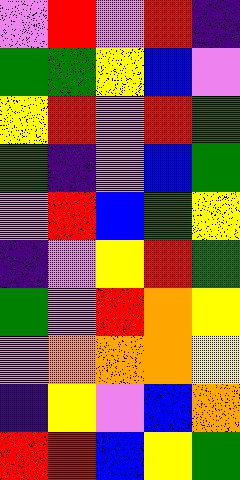[["violet", "red", "violet", "red", "indigo"], ["green", "green", "yellow", "blue", "violet"], ["yellow", "red", "violet", "red", "green"], ["green", "indigo", "violet", "blue", "green"], ["violet", "red", "blue", "green", "yellow"], ["indigo", "violet", "yellow", "red", "green"], ["green", "violet", "red", "orange", "yellow"], ["violet", "orange", "orange", "orange", "yellow"], ["indigo", "yellow", "violet", "blue", "orange"], ["red", "red", "blue", "yellow", "green"]]